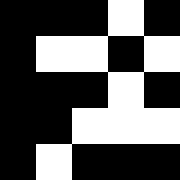[["black", "black", "black", "white", "black"], ["black", "white", "white", "black", "white"], ["black", "black", "black", "white", "black"], ["black", "black", "white", "white", "white"], ["black", "white", "black", "black", "black"]]